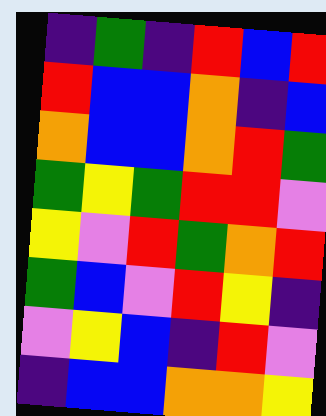[["indigo", "green", "indigo", "red", "blue", "red"], ["red", "blue", "blue", "orange", "indigo", "blue"], ["orange", "blue", "blue", "orange", "red", "green"], ["green", "yellow", "green", "red", "red", "violet"], ["yellow", "violet", "red", "green", "orange", "red"], ["green", "blue", "violet", "red", "yellow", "indigo"], ["violet", "yellow", "blue", "indigo", "red", "violet"], ["indigo", "blue", "blue", "orange", "orange", "yellow"]]